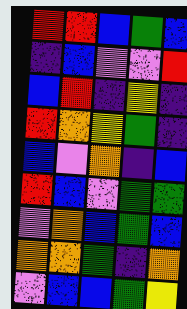[["red", "red", "blue", "green", "blue"], ["indigo", "blue", "violet", "violet", "red"], ["blue", "red", "indigo", "yellow", "indigo"], ["red", "orange", "yellow", "green", "indigo"], ["blue", "violet", "orange", "indigo", "blue"], ["red", "blue", "violet", "green", "green"], ["violet", "orange", "blue", "green", "blue"], ["orange", "orange", "green", "indigo", "orange"], ["violet", "blue", "blue", "green", "yellow"]]